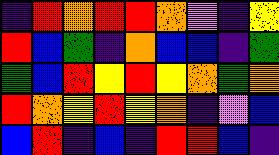[["indigo", "red", "orange", "red", "red", "orange", "violet", "indigo", "yellow"], ["red", "blue", "green", "indigo", "orange", "blue", "blue", "indigo", "green"], ["green", "blue", "red", "yellow", "red", "yellow", "orange", "green", "orange"], ["red", "orange", "yellow", "red", "yellow", "orange", "indigo", "violet", "blue"], ["blue", "red", "indigo", "blue", "indigo", "red", "red", "blue", "indigo"]]